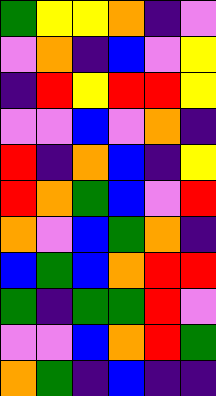[["green", "yellow", "yellow", "orange", "indigo", "violet"], ["violet", "orange", "indigo", "blue", "violet", "yellow"], ["indigo", "red", "yellow", "red", "red", "yellow"], ["violet", "violet", "blue", "violet", "orange", "indigo"], ["red", "indigo", "orange", "blue", "indigo", "yellow"], ["red", "orange", "green", "blue", "violet", "red"], ["orange", "violet", "blue", "green", "orange", "indigo"], ["blue", "green", "blue", "orange", "red", "red"], ["green", "indigo", "green", "green", "red", "violet"], ["violet", "violet", "blue", "orange", "red", "green"], ["orange", "green", "indigo", "blue", "indigo", "indigo"]]